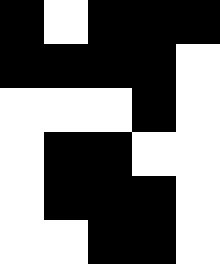[["black", "white", "black", "black", "black"], ["black", "black", "black", "black", "white"], ["white", "white", "white", "black", "white"], ["white", "black", "black", "white", "white"], ["white", "black", "black", "black", "white"], ["white", "white", "black", "black", "white"]]